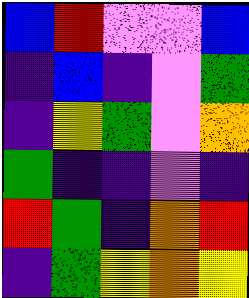[["blue", "red", "violet", "violet", "blue"], ["indigo", "blue", "indigo", "violet", "green"], ["indigo", "yellow", "green", "violet", "orange"], ["green", "indigo", "indigo", "violet", "indigo"], ["red", "green", "indigo", "orange", "red"], ["indigo", "green", "yellow", "orange", "yellow"]]